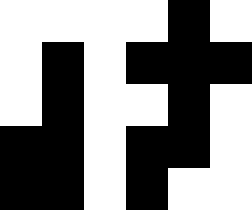[["white", "white", "white", "white", "black", "white"], ["white", "black", "white", "black", "black", "black"], ["white", "black", "white", "white", "black", "white"], ["black", "black", "white", "black", "black", "white"], ["black", "black", "white", "black", "white", "white"]]